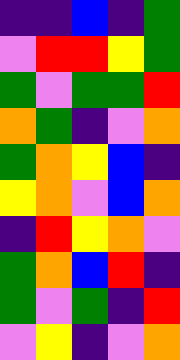[["indigo", "indigo", "blue", "indigo", "green"], ["violet", "red", "red", "yellow", "green"], ["green", "violet", "green", "green", "red"], ["orange", "green", "indigo", "violet", "orange"], ["green", "orange", "yellow", "blue", "indigo"], ["yellow", "orange", "violet", "blue", "orange"], ["indigo", "red", "yellow", "orange", "violet"], ["green", "orange", "blue", "red", "indigo"], ["green", "violet", "green", "indigo", "red"], ["violet", "yellow", "indigo", "violet", "orange"]]